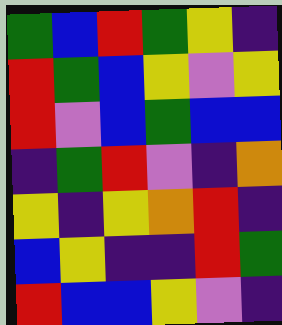[["green", "blue", "red", "green", "yellow", "indigo"], ["red", "green", "blue", "yellow", "violet", "yellow"], ["red", "violet", "blue", "green", "blue", "blue"], ["indigo", "green", "red", "violet", "indigo", "orange"], ["yellow", "indigo", "yellow", "orange", "red", "indigo"], ["blue", "yellow", "indigo", "indigo", "red", "green"], ["red", "blue", "blue", "yellow", "violet", "indigo"]]